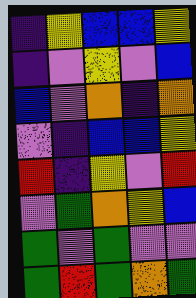[["indigo", "yellow", "blue", "blue", "yellow"], ["indigo", "violet", "yellow", "violet", "blue"], ["blue", "violet", "orange", "indigo", "orange"], ["violet", "indigo", "blue", "blue", "yellow"], ["red", "indigo", "yellow", "violet", "red"], ["violet", "green", "orange", "yellow", "blue"], ["green", "violet", "green", "violet", "violet"], ["green", "red", "green", "orange", "green"]]